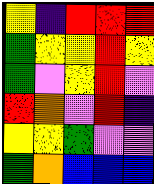[["yellow", "indigo", "red", "red", "red"], ["green", "yellow", "yellow", "red", "yellow"], ["green", "violet", "yellow", "red", "violet"], ["red", "orange", "violet", "red", "indigo"], ["yellow", "yellow", "green", "violet", "violet"], ["green", "orange", "blue", "blue", "blue"]]